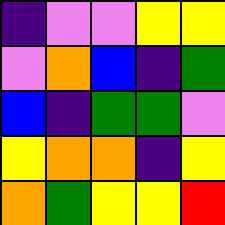[["indigo", "violet", "violet", "yellow", "yellow"], ["violet", "orange", "blue", "indigo", "green"], ["blue", "indigo", "green", "green", "violet"], ["yellow", "orange", "orange", "indigo", "yellow"], ["orange", "green", "yellow", "yellow", "red"]]